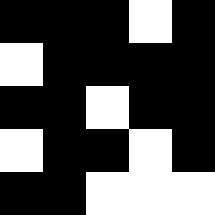[["black", "black", "black", "white", "black"], ["white", "black", "black", "black", "black"], ["black", "black", "white", "black", "black"], ["white", "black", "black", "white", "black"], ["black", "black", "white", "white", "white"]]